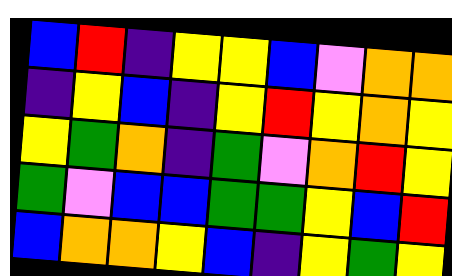[["blue", "red", "indigo", "yellow", "yellow", "blue", "violet", "orange", "orange"], ["indigo", "yellow", "blue", "indigo", "yellow", "red", "yellow", "orange", "yellow"], ["yellow", "green", "orange", "indigo", "green", "violet", "orange", "red", "yellow"], ["green", "violet", "blue", "blue", "green", "green", "yellow", "blue", "red"], ["blue", "orange", "orange", "yellow", "blue", "indigo", "yellow", "green", "yellow"]]